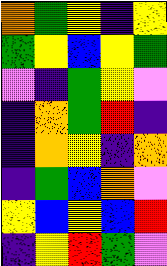[["orange", "green", "yellow", "indigo", "yellow"], ["green", "yellow", "blue", "yellow", "green"], ["violet", "indigo", "green", "yellow", "violet"], ["indigo", "orange", "green", "red", "indigo"], ["indigo", "orange", "yellow", "indigo", "orange"], ["indigo", "green", "blue", "orange", "violet"], ["yellow", "blue", "yellow", "blue", "red"], ["indigo", "yellow", "red", "green", "violet"]]